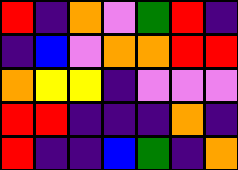[["red", "indigo", "orange", "violet", "green", "red", "indigo"], ["indigo", "blue", "violet", "orange", "orange", "red", "red"], ["orange", "yellow", "yellow", "indigo", "violet", "violet", "violet"], ["red", "red", "indigo", "indigo", "indigo", "orange", "indigo"], ["red", "indigo", "indigo", "blue", "green", "indigo", "orange"]]